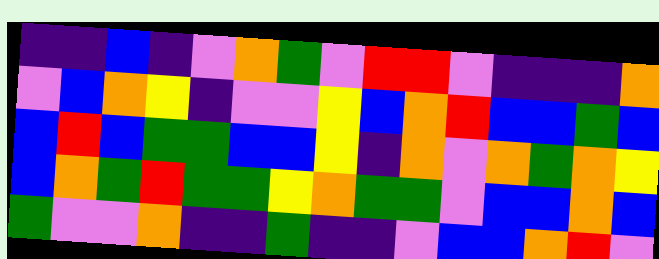[["indigo", "indigo", "blue", "indigo", "violet", "orange", "green", "violet", "red", "red", "violet", "indigo", "indigo", "indigo", "orange"], ["violet", "blue", "orange", "yellow", "indigo", "violet", "violet", "yellow", "blue", "orange", "red", "blue", "blue", "green", "blue"], ["blue", "red", "blue", "green", "green", "blue", "blue", "yellow", "indigo", "orange", "violet", "orange", "green", "orange", "yellow"], ["blue", "orange", "green", "red", "green", "green", "yellow", "orange", "green", "green", "violet", "blue", "blue", "orange", "blue"], ["green", "violet", "violet", "orange", "indigo", "indigo", "green", "indigo", "indigo", "violet", "blue", "blue", "orange", "red", "violet"]]